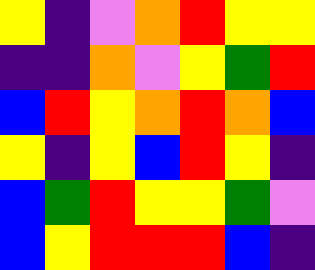[["yellow", "indigo", "violet", "orange", "red", "yellow", "yellow"], ["indigo", "indigo", "orange", "violet", "yellow", "green", "red"], ["blue", "red", "yellow", "orange", "red", "orange", "blue"], ["yellow", "indigo", "yellow", "blue", "red", "yellow", "indigo"], ["blue", "green", "red", "yellow", "yellow", "green", "violet"], ["blue", "yellow", "red", "red", "red", "blue", "indigo"]]